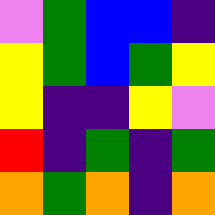[["violet", "green", "blue", "blue", "indigo"], ["yellow", "green", "blue", "green", "yellow"], ["yellow", "indigo", "indigo", "yellow", "violet"], ["red", "indigo", "green", "indigo", "green"], ["orange", "green", "orange", "indigo", "orange"]]